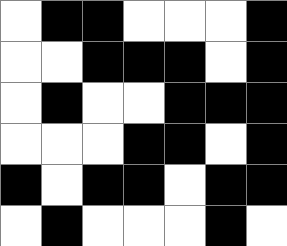[["white", "black", "black", "white", "white", "white", "black"], ["white", "white", "black", "black", "black", "white", "black"], ["white", "black", "white", "white", "black", "black", "black"], ["white", "white", "white", "black", "black", "white", "black"], ["black", "white", "black", "black", "white", "black", "black"], ["white", "black", "white", "white", "white", "black", "white"]]